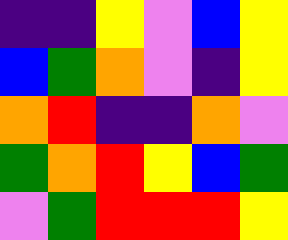[["indigo", "indigo", "yellow", "violet", "blue", "yellow"], ["blue", "green", "orange", "violet", "indigo", "yellow"], ["orange", "red", "indigo", "indigo", "orange", "violet"], ["green", "orange", "red", "yellow", "blue", "green"], ["violet", "green", "red", "red", "red", "yellow"]]